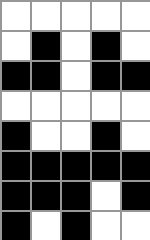[["white", "white", "white", "white", "white"], ["white", "black", "white", "black", "white"], ["black", "black", "white", "black", "black"], ["white", "white", "white", "white", "white"], ["black", "white", "white", "black", "white"], ["black", "black", "black", "black", "black"], ["black", "black", "black", "white", "black"], ["black", "white", "black", "white", "white"]]